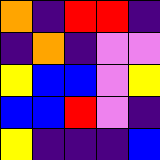[["orange", "indigo", "red", "red", "indigo"], ["indigo", "orange", "indigo", "violet", "violet"], ["yellow", "blue", "blue", "violet", "yellow"], ["blue", "blue", "red", "violet", "indigo"], ["yellow", "indigo", "indigo", "indigo", "blue"]]